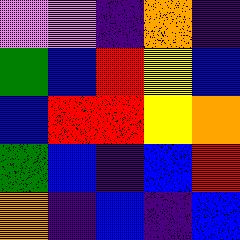[["violet", "violet", "indigo", "orange", "indigo"], ["green", "blue", "red", "yellow", "blue"], ["blue", "red", "red", "yellow", "orange"], ["green", "blue", "indigo", "blue", "red"], ["orange", "indigo", "blue", "indigo", "blue"]]